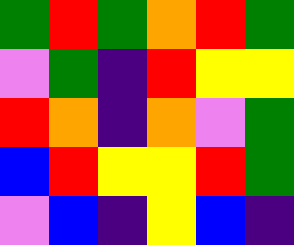[["green", "red", "green", "orange", "red", "green"], ["violet", "green", "indigo", "red", "yellow", "yellow"], ["red", "orange", "indigo", "orange", "violet", "green"], ["blue", "red", "yellow", "yellow", "red", "green"], ["violet", "blue", "indigo", "yellow", "blue", "indigo"]]